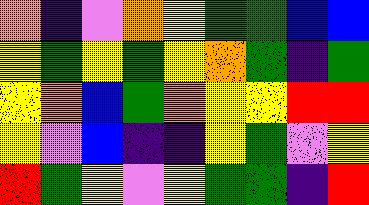[["orange", "indigo", "violet", "orange", "yellow", "green", "green", "blue", "blue"], ["yellow", "green", "yellow", "green", "yellow", "orange", "green", "indigo", "green"], ["yellow", "orange", "blue", "green", "orange", "yellow", "yellow", "red", "red"], ["yellow", "violet", "blue", "indigo", "indigo", "yellow", "green", "violet", "yellow"], ["red", "green", "yellow", "violet", "yellow", "green", "green", "indigo", "red"]]